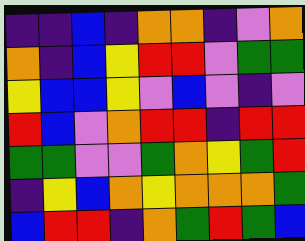[["indigo", "indigo", "blue", "indigo", "orange", "orange", "indigo", "violet", "orange"], ["orange", "indigo", "blue", "yellow", "red", "red", "violet", "green", "green"], ["yellow", "blue", "blue", "yellow", "violet", "blue", "violet", "indigo", "violet"], ["red", "blue", "violet", "orange", "red", "red", "indigo", "red", "red"], ["green", "green", "violet", "violet", "green", "orange", "yellow", "green", "red"], ["indigo", "yellow", "blue", "orange", "yellow", "orange", "orange", "orange", "green"], ["blue", "red", "red", "indigo", "orange", "green", "red", "green", "blue"]]